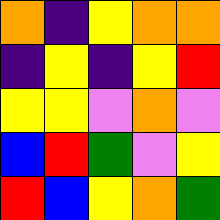[["orange", "indigo", "yellow", "orange", "orange"], ["indigo", "yellow", "indigo", "yellow", "red"], ["yellow", "yellow", "violet", "orange", "violet"], ["blue", "red", "green", "violet", "yellow"], ["red", "blue", "yellow", "orange", "green"]]